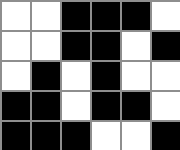[["white", "white", "black", "black", "black", "white"], ["white", "white", "black", "black", "white", "black"], ["white", "black", "white", "black", "white", "white"], ["black", "black", "white", "black", "black", "white"], ["black", "black", "black", "white", "white", "black"]]